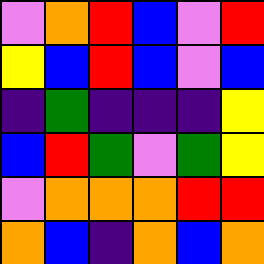[["violet", "orange", "red", "blue", "violet", "red"], ["yellow", "blue", "red", "blue", "violet", "blue"], ["indigo", "green", "indigo", "indigo", "indigo", "yellow"], ["blue", "red", "green", "violet", "green", "yellow"], ["violet", "orange", "orange", "orange", "red", "red"], ["orange", "blue", "indigo", "orange", "blue", "orange"]]